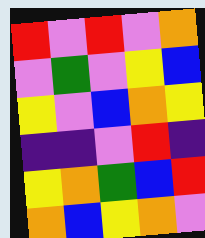[["red", "violet", "red", "violet", "orange"], ["violet", "green", "violet", "yellow", "blue"], ["yellow", "violet", "blue", "orange", "yellow"], ["indigo", "indigo", "violet", "red", "indigo"], ["yellow", "orange", "green", "blue", "red"], ["orange", "blue", "yellow", "orange", "violet"]]